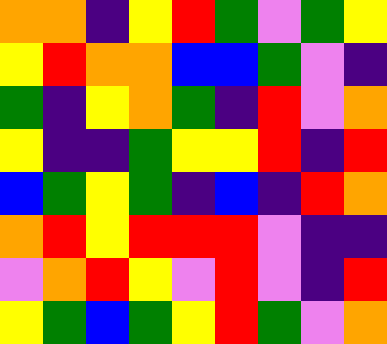[["orange", "orange", "indigo", "yellow", "red", "green", "violet", "green", "yellow"], ["yellow", "red", "orange", "orange", "blue", "blue", "green", "violet", "indigo"], ["green", "indigo", "yellow", "orange", "green", "indigo", "red", "violet", "orange"], ["yellow", "indigo", "indigo", "green", "yellow", "yellow", "red", "indigo", "red"], ["blue", "green", "yellow", "green", "indigo", "blue", "indigo", "red", "orange"], ["orange", "red", "yellow", "red", "red", "red", "violet", "indigo", "indigo"], ["violet", "orange", "red", "yellow", "violet", "red", "violet", "indigo", "red"], ["yellow", "green", "blue", "green", "yellow", "red", "green", "violet", "orange"]]